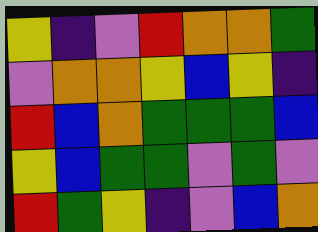[["yellow", "indigo", "violet", "red", "orange", "orange", "green"], ["violet", "orange", "orange", "yellow", "blue", "yellow", "indigo"], ["red", "blue", "orange", "green", "green", "green", "blue"], ["yellow", "blue", "green", "green", "violet", "green", "violet"], ["red", "green", "yellow", "indigo", "violet", "blue", "orange"]]